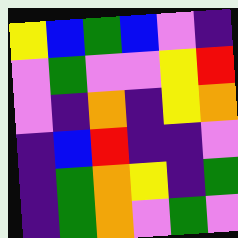[["yellow", "blue", "green", "blue", "violet", "indigo"], ["violet", "green", "violet", "violet", "yellow", "red"], ["violet", "indigo", "orange", "indigo", "yellow", "orange"], ["indigo", "blue", "red", "indigo", "indigo", "violet"], ["indigo", "green", "orange", "yellow", "indigo", "green"], ["indigo", "green", "orange", "violet", "green", "violet"]]